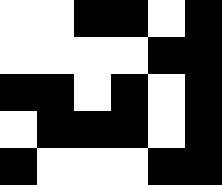[["white", "white", "black", "black", "white", "black"], ["white", "white", "white", "white", "black", "black"], ["black", "black", "white", "black", "white", "black"], ["white", "black", "black", "black", "white", "black"], ["black", "white", "white", "white", "black", "black"]]